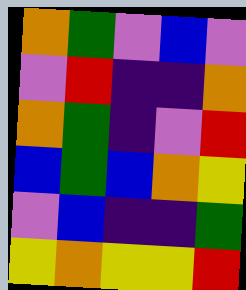[["orange", "green", "violet", "blue", "violet"], ["violet", "red", "indigo", "indigo", "orange"], ["orange", "green", "indigo", "violet", "red"], ["blue", "green", "blue", "orange", "yellow"], ["violet", "blue", "indigo", "indigo", "green"], ["yellow", "orange", "yellow", "yellow", "red"]]